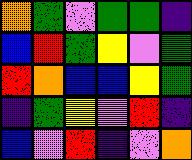[["orange", "green", "violet", "green", "green", "indigo"], ["blue", "red", "green", "yellow", "violet", "green"], ["red", "orange", "blue", "blue", "yellow", "green"], ["indigo", "green", "yellow", "violet", "red", "indigo"], ["blue", "violet", "red", "indigo", "violet", "orange"]]